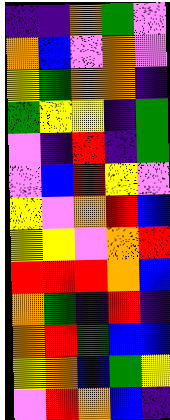[["indigo", "indigo", "orange", "green", "violet"], ["orange", "blue", "violet", "orange", "violet"], ["yellow", "green", "orange", "orange", "indigo"], ["green", "yellow", "yellow", "indigo", "green"], ["violet", "indigo", "red", "indigo", "green"], ["violet", "blue", "red", "yellow", "violet"], ["yellow", "violet", "orange", "red", "blue"], ["yellow", "yellow", "violet", "orange", "red"], ["red", "red", "red", "orange", "blue"], ["orange", "green", "indigo", "red", "indigo"], ["orange", "red", "green", "blue", "blue"], ["yellow", "orange", "blue", "green", "yellow"], ["violet", "red", "orange", "blue", "indigo"]]